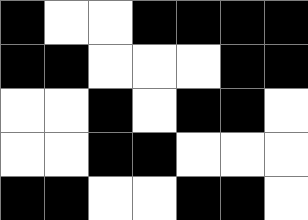[["black", "white", "white", "black", "black", "black", "black"], ["black", "black", "white", "white", "white", "black", "black"], ["white", "white", "black", "white", "black", "black", "white"], ["white", "white", "black", "black", "white", "white", "white"], ["black", "black", "white", "white", "black", "black", "white"]]